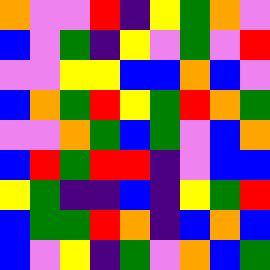[["orange", "violet", "violet", "red", "indigo", "yellow", "green", "orange", "violet"], ["blue", "violet", "green", "indigo", "yellow", "violet", "green", "violet", "red"], ["violet", "violet", "yellow", "yellow", "blue", "blue", "orange", "blue", "violet"], ["blue", "orange", "green", "red", "yellow", "green", "red", "orange", "green"], ["violet", "violet", "orange", "green", "blue", "green", "violet", "blue", "orange"], ["blue", "red", "green", "red", "red", "indigo", "violet", "blue", "blue"], ["yellow", "green", "indigo", "indigo", "blue", "indigo", "yellow", "green", "red"], ["blue", "green", "green", "red", "orange", "indigo", "blue", "orange", "blue"], ["blue", "violet", "yellow", "indigo", "green", "violet", "orange", "blue", "green"]]